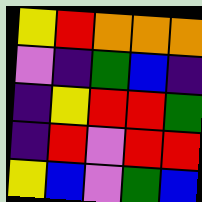[["yellow", "red", "orange", "orange", "orange"], ["violet", "indigo", "green", "blue", "indigo"], ["indigo", "yellow", "red", "red", "green"], ["indigo", "red", "violet", "red", "red"], ["yellow", "blue", "violet", "green", "blue"]]